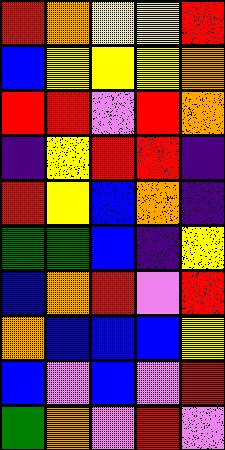[["red", "orange", "yellow", "yellow", "red"], ["blue", "yellow", "yellow", "yellow", "orange"], ["red", "red", "violet", "red", "orange"], ["indigo", "yellow", "red", "red", "indigo"], ["red", "yellow", "blue", "orange", "indigo"], ["green", "green", "blue", "indigo", "yellow"], ["blue", "orange", "red", "violet", "red"], ["orange", "blue", "blue", "blue", "yellow"], ["blue", "violet", "blue", "violet", "red"], ["green", "orange", "violet", "red", "violet"]]